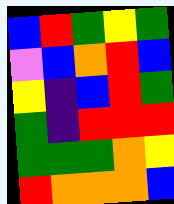[["blue", "red", "green", "yellow", "green"], ["violet", "blue", "orange", "red", "blue"], ["yellow", "indigo", "blue", "red", "green"], ["green", "indigo", "red", "red", "red"], ["green", "green", "green", "orange", "yellow"], ["red", "orange", "orange", "orange", "blue"]]